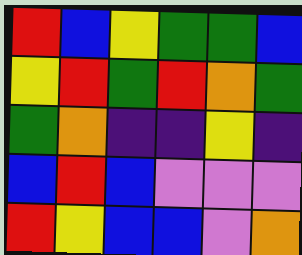[["red", "blue", "yellow", "green", "green", "blue"], ["yellow", "red", "green", "red", "orange", "green"], ["green", "orange", "indigo", "indigo", "yellow", "indigo"], ["blue", "red", "blue", "violet", "violet", "violet"], ["red", "yellow", "blue", "blue", "violet", "orange"]]